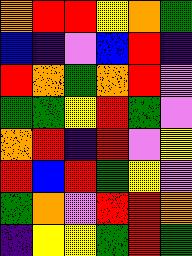[["orange", "red", "red", "yellow", "orange", "green"], ["blue", "indigo", "violet", "blue", "red", "indigo"], ["red", "orange", "green", "orange", "red", "violet"], ["green", "green", "yellow", "red", "green", "violet"], ["orange", "red", "indigo", "red", "violet", "yellow"], ["red", "blue", "red", "green", "yellow", "violet"], ["green", "orange", "violet", "red", "red", "orange"], ["indigo", "yellow", "yellow", "green", "red", "green"]]